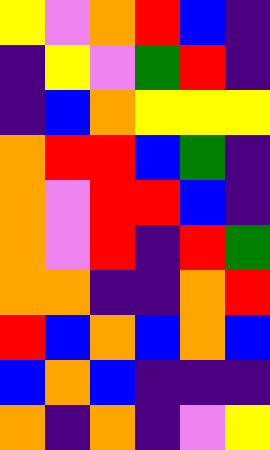[["yellow", "violet", "orange", "red", "blue", "indigo"], ["indigo", "yellow", "violet", "green", "red", "indigo"], ["indigo", "blue", "orange", "yellow", "yellow", "yellow"], ["orange", "red", "red", "blue", "green", "indigo"], ["orange", "violet", "red", "red", "blue", "indigo"], ["orange", "violet", "red", "indigo", "red", "green"], ["orange", "orange", "indigo", "indigo", "orange", "red"], ["red", "blue", "orange", "blue", "orange", "blue"], ["blue", "orange", "blue", "indigo", "indigo", "indigo"], ["orange", "indigo", "orange", "indigo", "violet", "yellow"]]